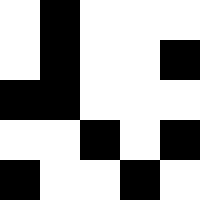[["white", "black", "white", "white", "white"], ["white", "black", "white", "white", "black"], ["black", "black", "white", "white", "white"], ["white", "white", "black", "white", "black"], ["black", "white", "white", "black", "white"]]